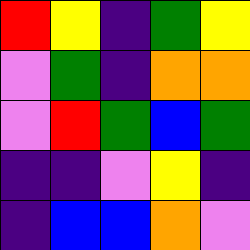[["red", "yellow", "indigo", "green", "yellow"], ["violet", "green", "indigo", "orange", "orange"], ["violet", "red", "green", "blue", "green"], ["indigo", "indigo", "violet", "yellow", "indigo"], ["indigo", "blue", "blue", "orange", "violet"]]